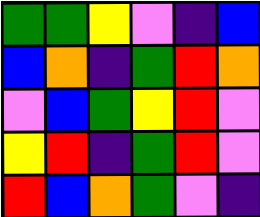[["green", "green", "yellow", "violet", "indigo", "blue"], ["blue", "orange", "indigo", "green", "red", "orange"], ["violet", "blue", "green", "yellow", "red", "violet"], ["yellow", "red", "indigo", "green", "red", "violet"], ["red", "blue", "orange", "green", "violet", "indigo"]]